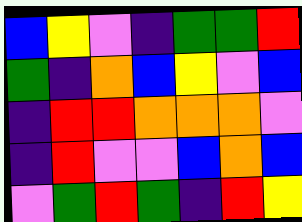[["blue", "yellow", "violet", "indigo", "green", "green", "red"], ["green", "indigo", "orange", "blue", "yellow", "violet", "blue"], ["indigo", "red", "red", "orange", "orange", "orange", "violet"], ["indigo", "red", "violet", "violet", "blue", "orange", "blue"], ["violet", "green", "red", "green", "indigo", "red", "yellow"]]